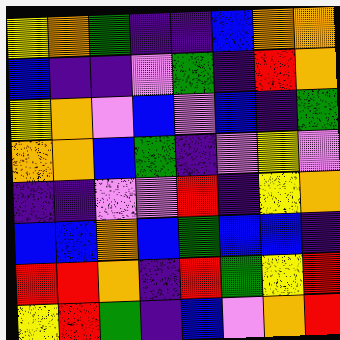[["yellow", "orange", "green", "indigo", "indigo", "blue", "orange", "orange"], ["blue", "indigo", "indigo", "violet", "green", "indigo", "red", "orange"], ["yellow", "orange", "violet", "blue", "violet", "blue", "indigo", "green"], ["orange", "orange", "blue", "green", "indigo", "violet", "yellow", "violet"], ["indigo", "indigo", "violet", "violet", "red", "indigo", "yellow", "orange"], ["blue", "blue", "orange", "blue", "green", "blue", "blue", "indigo"], ["red", "red", "orange", "indigo", "red", "green", "yellow", "red"], ["yellow", "red", "green", "indigo", "blue", "violet", "orange", "red"]]